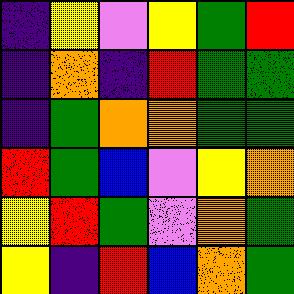[["indigo", "yellow", "violet", "yellow", "green", "red"], ["indigo", "orange", "indigo", "red", "green", "green"], ["indigo", "green", "orange", "orange", "green", "green"], ["red", "green", "blue", "violet", "yellow", "orange"], ["yellow", "red", "green", "violet", "orange", "green"], ["yellow", "indigo", "red", "blue", "orange", "green"]]